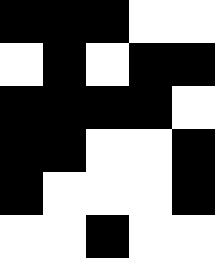[["black", "black", "black", "white", "white"], ["white", "black", "white", "black", "black"], ["black", "black", "black", "black", "white"], ["black", "black", "white", "white", "black"], ["black", "white", "white", "white", "black"], ["white", "white", "black", "white", "white"]]